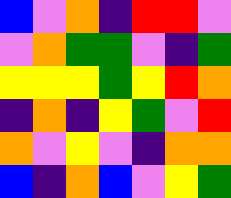[["blue", "violet", "orange", "indigo", "red", "red", "violet"], ["violet", "orange", "green", "green", "violet", "indigo", "green"], ["yellow", "yellow", "yellow", "green", "yellow", "red", "orange"], ["indigo", "orange", "indigo", "yellow", "green", "violet", "red"], ["orange", "violet", "yellow", "violet", "indigo", "orange", "orange"], ["blue", "indigo", "orange", "blue", "violet", "yellow", "green"]]